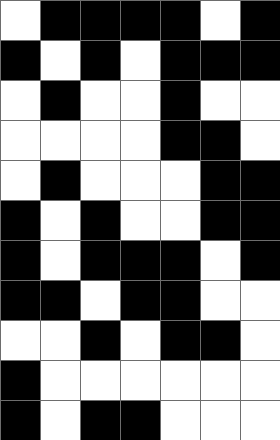[["white", "black", "black", "black", "black", "white", "black"], ["black", "white", "black", "white", "black", "black", "black"], ["white", "black", "white", "white", "black", "white", "white"], ["white", "white", "white", "white", "black", "black", "white"], ["white", "black", "white", "white", "white", "black", "black"], ["black", "white", "black", "white", "white", "black", "black"], ["black", "white", "black", "black", "black", "white", "black"], ["black", "black", "white", "black", "black", "white", "white"], ["white", "white", "black", "white", "black", "black", "white"], ["black", "white", "white", "white", "white", "white", "white"], ["black", "white", "black", "black", "white", "white", "white"]]